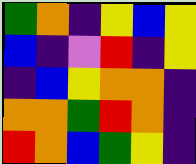[["green", "orange", "indigo", "yellow", "blue", "yellow"], ["blue", "indigo", "violet", "red", "indigo", "yellow"], ["indigo", "blue", "yellow", "orange", "orange", "indigo"], ["orange", "orange", "green", "red", "orange", "indigo"], ["red", "orange", "blue", "green", "yellow", "indigo"]]